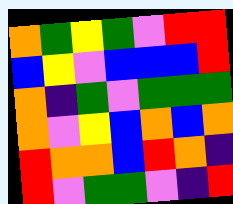[["orange", "green", "yellow", "green", "violet", "red", "red"], ["blue", "yellow", "violet", "blue", "blue", "blue", "red"], ["orange", "indigo", "green", "violet", "green", "green", "green"], ["orange", "violet", "yellow", "blue", "orange", "blue", "orange"], ["red", "orange", "orange", "blue", "red", "orange", "indigo"], ["red", "violet", "green", "green", "violet", "indigo", "red"]]